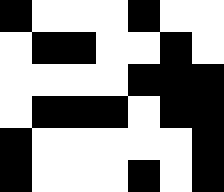[["black", "white", "white", "white", "black", "white", "white"], ["white", "black", "black", "white", "white", "black", "white"], ["white", "white", "white", "white", "black", "black", "black"], ["white", "black", "black", "black", "white", "black", "black"], ["black", "white", "white", "white", "white", "white", "black"], ["black", "white", "white", "white", "black", "white", "black"]]